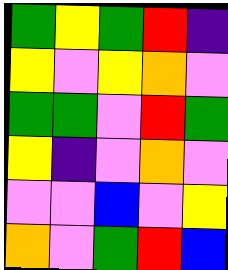[["green", "yellow", "green", "red", "indigo"], ["yellow", "violet", "yellow", "orange", "violet"], ["green", "green", "violet", "red", "green"], ["yellow", "indigo", "violet", "orange", "violet"], ["violet", "violet", "blue", "violet", "yellow"], ["orange", "violet", "green", "red", "blue"]]